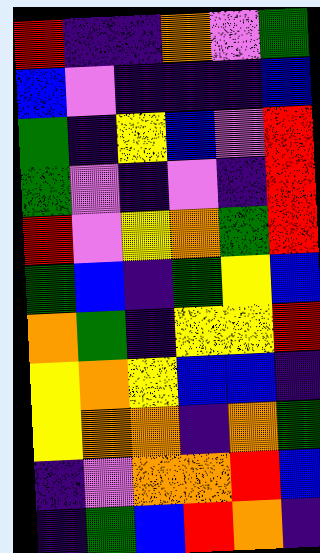[["red", "indigo", "indigo", "orange", "violet", "green"], ["blue", "violet", "indigo", "indigo", "indigo", "blue"], ["green", "indigo", "yellow", "blue", "violet", "red"], ["green", "violet", "indigo", "violet", "indigo", "red"], ["red", "violet", "yellow", "orange", "green", "red"], ["green", "blue", "indigo", "green", "yellow", "blue"], ["orange", "green", "indigo", "yellow", "yellow", "red"], ["yellow", "orange", "yellow", "blue", "blue", "indigo"], ["yellow", "orange", "orange", "indigo", "orange", "green"], ["indigo", "violet", "orange", "orange", "red", "blue"], ["indigo", "green", "blue", "red", "orange", "indigo"]]